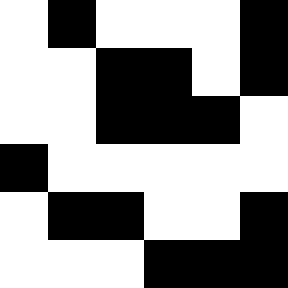[["white", "black", "white", "white", "white", "black"], ["white", "white", "black", "black", "white", "black"], ["white", "white", "black", "black", "black", "white"], ["black", "white", "white", "white", "white", "white"], ["white", "black", "black", "white", "white", "black"], ["white", "white", "white", "black", "black", "black"]]